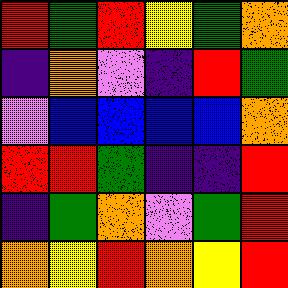[["red", "green", "red", "yellow", "green", "orange"], ["indigo", "orange", "violet", "indigo", "red", "green"], ["violet", "blue", "blue", "blue", "blue", "orange"], ["red", "red", "green", "indigo", "indigo", "red"], ["indigo", "green", "orange", "violet", "green", "red"], ["orange", "yellow", "red", "orange", "yellow", "red"]]